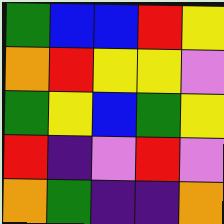[["green", "blue", "blue", "red", "yellow"], ["orange", "red", "yellow", "yellow", "violet"], ["green", "yellow", "blue", "green", "yellow"], ["red", "indigo", "violet", "red", "violet"], ["orange", "green", "indigo", "indigo", "orange"]]